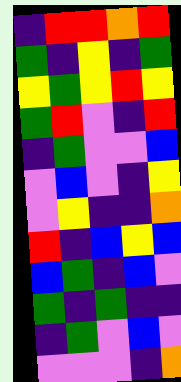[["indigo", "red", "red", "orange", "red"], ["green", "indigo", "yellow", "indigo", "green"], ["yellow", "green", "yellow", "red", "yellow"], ["green", "red", "violet", "indigo", "red"], ["indigo", "green", "violet", "violet", "blue"], ["violet", "blue", "violet", "indigo", "yellow"], ["violet", "yellow", "indigo", "indigo", "orange"], ["red", "indigo", "blue", "yellow", "blue"], ["blue", "green", "indigo", "blue", "violet"], ["green", "indigo", "green", "indigo", "indigo"], ["indigo", "green", "violet", "blue", "violet"], ["violet", "violet", "violet", "indigo", "orange"]]